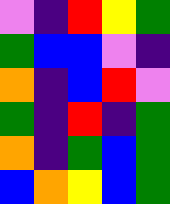[["violet", "indigo", "red", "yellow", "green"], ["green", "blue", "blue", "violet", "indigo"], ["orange", "indigo", "blue", "red", "violet"], ["green", "indigo", "red", "indigo", "green"], ["orange", "indigo", "green", "blue", "green"], ["blue", "orange", "yellow", "blue", "green"]]